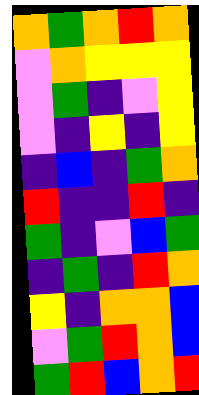[["orange", "green", "orange", "red", "orange"], ["violet", "orange", "yellow", "yellow", "yellow"], ["violet", "green", "indigo", "violet", "yellow"], ["violet", "indigo", "yellow", "indigo", "yellow"], ["indigo", "blue", "indigo", "green", "orange"], ["red", "indigo", "indigo", "red", "indigo"], ["green", "indigo", "violet", "blue", "green"], ["indigo", "green", "indigo", "red", "orange"], ["yellow", "indigo", "orange", "orange", "blue"], ["violet", "green", "red", "orange", "blue"], ["green", "red", "blue", "orange", "red"]]